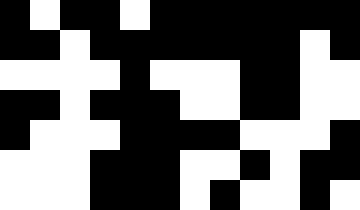[["black", "white", "black", "black", "white", "black", "black", "black", "black", "black", "black", "black"], ["black", "black", "white", "black", "black", "black", "black", "black", "black", "black", "white", "black"], ["white", "white", "white", "white", "black", "white", "white", "white", "black", "black", "white", "white"], ["black", "black", "white", "black", "black", "black", "white", "white", "black", "black", "white", "white"], ["black", "white", "white", "white", "black", "black", "black", "black", "white", "white", "white", "black"], ["white", "white", "white", "black", "black", "black", "white", "white", "black", "white", "black", "black"], ["white", "white", "white", "black", "black", "black", "white", "black", "white", "white", "black", "white"]]